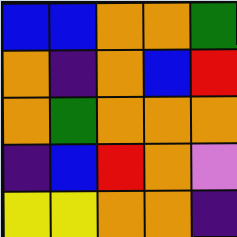[["blue", "blue", "orange", "orange", "green"], ["orange", "indigo", "orange", "blue", "red"], ["orange", "green", "orange", "orange", "orange"], ["indigo", "blue", "red", "orange", "violet"], ["yellow", "yellow", "orange", "orange", "indigo"]]